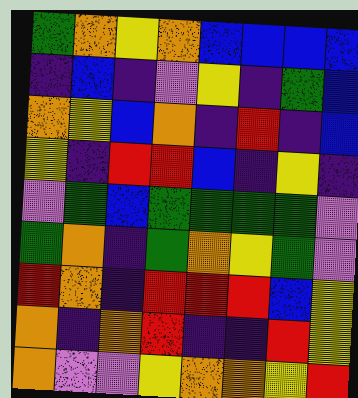[["green", "orange", "yellow", "orange", "blue", "blue", "blue", "blue"], ["indigo", "blue", "indigo", "violet", "yellow", "indigo", "green", "blue"], ["orange", "yellow", "blue", "orange", "indigo", "red", "indigo", "blue"], ["yellow", "indigo", "red", "red", "blue", "indigo", "yellow", "indigo"], ["violet", "green", "blue", "green", "green", "green", "green", "violet"], ["green", "orange", "indigo", "green", "orange", "yellow", "green", "violet"], ["red", "orange", "indigo", "red", "red", "red", "blue", "yellow"], ["orange", "indigo", "orange", "red", "indigo", "indigo", "red", "yellow"], ["orange", "violet", "violet", "yellow", "orange", "orange", "yellow", "red"]]